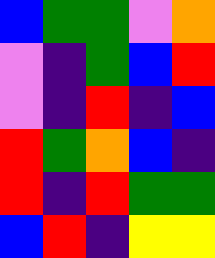[["blue", "green", "green", "violet", "orange"], ["violet", "indigo", "green", "blue", "red"], ["violet", "indigo", "red", "indigo", "blue"], ["red", "green", "orange", "blue", "indigo"], ["red", "indigo", "red", "green", "green"], ["blue", "red", "indigo", "yellow", "yellow"]]